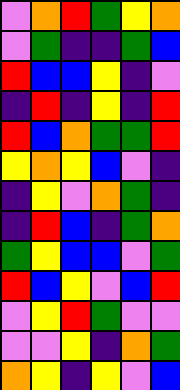[["violet", "orange", "red", "green", "yellow", "orange"], ["violet", "green", "indigo", "indigo", "green", "blue"], ["red", "blue", "blue", "yellow", "indigo", "violet"], ["indigo", "red", "indigo", "yellow", "indigo", "red"], ["red", "blue", "orange", "green", "green", "red"], ["yellow", "orange", "yellow", "blue", "violet", "indigo"], ["indigo", "yellow", "violet", "orange", "green", "indigo"], ["indigo", "red", "blue", "indigo", "green", "orange"], ["green", "yellow", "blue", "blue", "violet", "green"], ["red", "blue", "yellow", "violet", "blue", "red"], ["violet", "yellow", "red", "green", "violet", "violet"], ["violet", "violet", "yellow", "indigo", "orange", "green"], ["orange", "yellow", "indigo", "yellow", "violet", "blue"]]